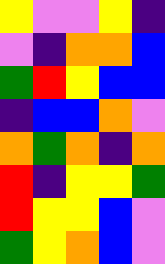[["yellow", "violet", "violet", "yellow", "indigo"], ["violet", "indigo", "orange", "orange", "blue"], ["green", "red", "yellow", "blue", "blue"], ["indigo", "blue", "blue", "orange", "violet"], ["orange", "green", "orange", "indigo", "orange"], ["red", "indigo", "yellow", "yellow", "green"], ["red", "yellow", "yellow", "blue", "violet"], ["green", "yellow", "orange", "blue", "violet"]]